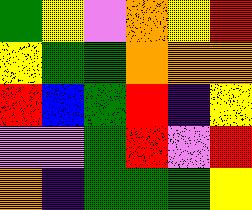[["green", "yellow", "violet", "orange", "yellow", "red"], ["yellow", "green", "green", "orange", "orange", "orange"], ["red", "blue", "green", "red", "indigo", "yellow"], ["violet", "violet", "green", "red", "violet", "red"], ["orange", "indigo", "green", "green", "green", "yellow"]]